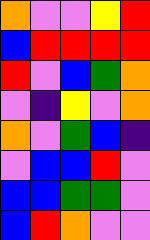[["orange", "violet", "violet", "yellow", "red"], ["blue", "red", "red", "red", "red"], ["red", "violet", "blue", "green", "orange"], ["violet", "indigo", "yellow", "violet", "orange"], ["orange", "violet", "green", "blue", "indigo"], ["violet", "blue", "blue", "red", "violet"], ["blue", "blue", "green", "green", "violet"], ["blue", "red", "orange", "violet", "violet"]]